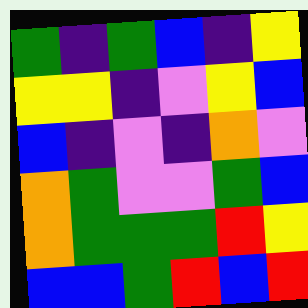[["green", "indigo", "green", "blue", "indigo", "yellow"], ["yellow", "yellow", "indigo", "violet", "yellow", "blue"], ["blue", "indigo", "violet", "indigo", "orange", "violet"], ["orange", "green", "violet", "violet", "green", "blue"], ["orange", "green", "green", "green", "red", "yellow"], ["blue", "blue", "green", "red", "blue", "red"]]